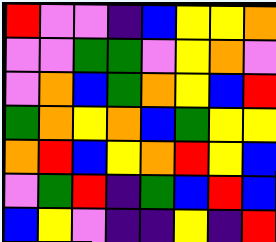[["red", "violet", "violet", "indigo", "blue", "yellow", "yellow", "orange"], ["violet", "violet", "green", "green", "violet", "yellow", "orange", "violet"], ["violet", "orange", "blue", "green", "orange", "yellow", "blue", "red"], ["green", "orange", "yellow", "orange", "blue", "green", "yellow", "yellow"], ["orange", "red", "blue", "yellow", "orange", "red", "yellow", "blue"], ["violet", "green", "red", "indigo", "green", "blue", "red", "blue"], ["blue", "yellow", "violet", "indigo", "indigo", "yellow", "indigo", "red"]]